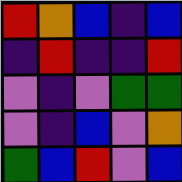[["red", "orange", "blue", "indigo", "blue"], ["indigo", "red", "indigo", "indigo", "red"], ["violet", "indigo", "violet", "green", "green"], ["violet", "indigo", "blue", "violet", "orange"], ["green", "blue", "red", "violet", "blue"]]